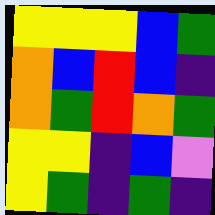[["yellow", "yellow", "yellow", "blue", "green"], ["orange", "blue", "red", "blue", "indigo"], ["orange", "green", "red", "orange", "green"], ["yellow", "yellow", "indigo", "blue", "violet"], ["yellow", "green", "indigo", "green", "indigo"]]